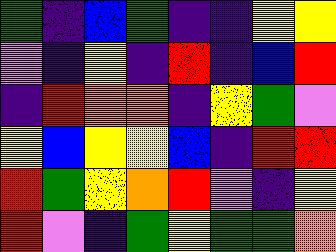[["green", "indigo", "blue", "green", "indigo", "indigo", "yellow", "yellow"], ["violet", "indigo", "yellow", "indigo", "red", "indigo", "blue", "red"], ["indigo", "red", "orange", "orange", "indigo", "yellow", "green", "violet"], ["yellow", "blue", "yellow", "yellow", "blue", "indigo", "red", "red"], ["red", "green", "yellow", "orange", "red", "violet", "indigo", "yellow"], ["red", "violet", "indigo", "green", "yellow", "green", "green", "orange"]]